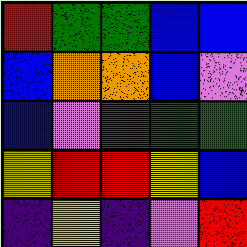[["red", "green", "green", "blue", "blue"], ["blue", "orange", "orange", "blue", "violet"], ["blue", "violet", "green", "green", "green"], ["yellow", "red", "red", "yellow", "blue"], ["indigo", "yellow", "indigo", "violet", "red"]]